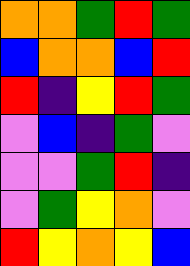[["orange", "orange", "green", "red", "green"], ["blue", "orange", "orange", "blue", "red"], ["red", "indigo", "yellow", "red", "green"], ["violet", "blue", "indigo", "green", "violet"], ["violet", "violet", "green", "red", "indigo"], ["violet", "green", "yellow", "orange", "violet"], ["red", "yellow", "orange", "yellow", "blue"]]